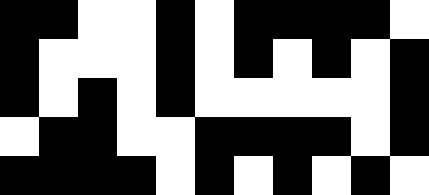[["black", "black", "white", "white", "black", "white", "black", "black", "black", "black", "white"], ["black", "white", "white", "white", "black", "white", "black", "white", "black", "white", "black"], ["black", "white", "black", "white", "black", "white", "white", "white", "white", "white", "black"], ["white", "black", "black", "white", "white", "black", "black", "black", "black", "white", "black"], ["black", "black", "black", "black", "white", "black", "white", "black", "white", "black", "white"]]